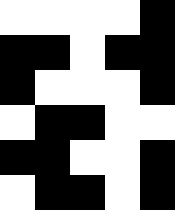[["white", "white", "white", "white", "black"], ["black", "black", "white", "black", "black"], ["black", "white", "white", "white", "black"], ["white", "black", "black", "white", "white"], ["black", "black", "white", "white", "black"], ["white", "black", "black", "white", "black"]]